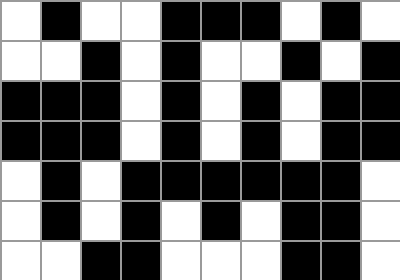[["white", "black", "white", "white", "black", "black", "black", "white", "black", "white"], ["white", "white", "black", "white", "black", "white", "white", "black", "white", "black"], ["black", "black", "black", "white", "black", "white", "black", "white", "black", "black"], ["black", "black", "black", "white", "black", "white", "black", "white", "black", "black"], ["white", "black", "white", "black", "black", "black", "black", "black", "black", "white"], ["white", "black", "white", "black", "white", "black", "white", "black", "black", "white"], ["white", "white", "black", "black", "white", "white", "white", "black", "black", "white"]]